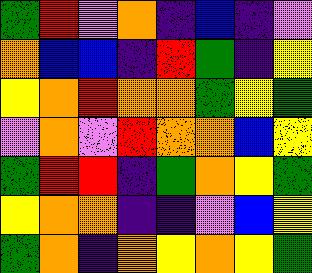[["green", "red", "violet", "orange", "indigo", "blue", "indigo", "violet"], ["orange", "blue", "blue", "indigo", "red", "green", "indigo", "yellow"], ["yellow", "orange", "red", "orange", "orange", "green", "yellow", "green"], ["violet", "orange", "violet", "red", "orange", "orange", "blue", "yellow"], ["green", "red", "red", "indigo", "green", "orange", "yellow", "green"], ["yellow", "orange", "orange", "indigo", "indigo", "violet", "blue", "yellow"], ["green", "orange", "indigo", "orange", "yellow", "orange", "yellow", "green"]]